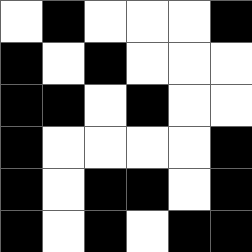[["white", "black", "white", "white", "white", "black"], ["black", "white", "black", "white", "white", "white"], ["black", "black", "white", "black", "white", "white"], ["black", "white", "white", "white", "white", "black"], ["black", "white", "black", "black", "white", "black"], ["black", "white", "black", "white", "black", "black"]]